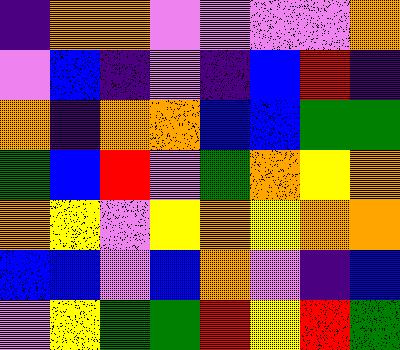[["indigo", "orange", "orange", "violet", "violet", "violet", "violet", "orange"], ["violet", "blue", "indigo", "violet", "indigo", "blue", "red", "indigo"], ["orange", "indigo", "orange", "orange", "blue", "blue", "green", "green"], ["green", "blue", "red", "violet", "green", "orange", "yellow", "orange"], ["orange", "yellow", "violet", "yellow", "orange", "yellow", "orange", "orange"], ["blue", "blue", "violet", "blue", "orange", "violet", "indigo", "blue"], ["violet", "yellow", "green", "green", "red", "yellow", "red", "green"]]